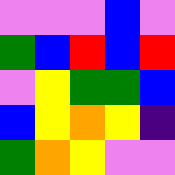[["violet", "violet", "violet", "blue", "violet"], ["green", "blue", "red", "blue", "red"], ["violet", "yellow", "green", "green", "blue"], ["blue", "yellow", "orange", "yellow", "indigo"], ["green", "orange", "yellow", "violet", "violet"]]